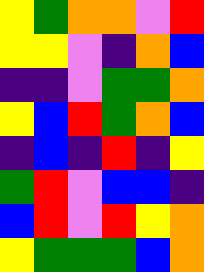[["yellow", "green", "orange", "orange", "violet", "red"], ["yellow", "yellow", "violet", "indigo", "orange", "blue"], ["indigo", "indigo", "violet", "green", "green", "orange"], ["yellow", "blue", "red", "green", "orange", "blue"], ["indigo", "blue", "indigo", "red", "indigo", "yellow"], ["green", "red", "violet", "blue", "blue", "indigo"], ["blue", "red", "violet", "red", "yellow", "orange"], ["yellow", "green", "green", "green", "blue", "orange"]]